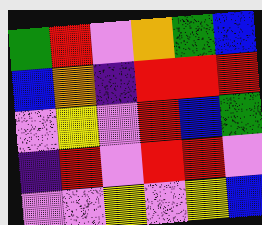[["green", "red", "violet", "orange", "green", "blue"], ["blue", "orange", "indigo", "red", "red", "red"], ["violet", "yellow", "violet", "red", "blue", "green"], ["indigo", "red", "violet", "red", "red", "violet"], ["violet", "violet", "yellow", "violet", "yellow", "blue"]]